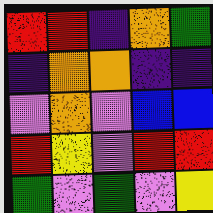[["red", "red", "indigo", "orange", "green"], ["indigo", "orange", "orange", "indigo", "indigo"], ["violet", "orange", "violet", "blue", "blue"], ["red", "yellow", "violet", "red", "red"], ["green", "violet", "green", "violet", "yellow"]]